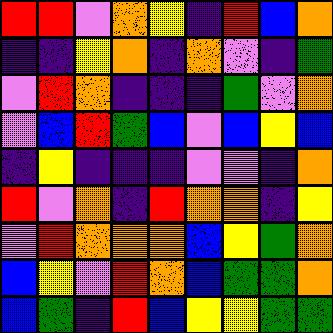[["red", "red", "violet", "orange", "yellow", "indigo", "red", "blue", "orange"], ["indigo", "indigo", "yellow", "orange", "indigo", "orange", "violet", "indigo", "green"], ["violet", "red", "orange", "indigo", "indigo", "indigo", "green", "violet", "orange"], ["violet", "blue", "red", "green", "blue", "violet", "blue", "yellow", "blue"], ["indigo", "yellow", "indigo", "indigo", "indigo", "violet", "violet", "indigo", "orange"], ["red", "violet", "orange", "indigo", "red", "orange", "orange", "indigo", "yellow"], ["violet", "red", "orange", "orange", "orange", "blue", "yellow", "green", "orange"], ["blue", "yellow", "violet", "red", "orange", "blue", "green", "green", "orange"], ["blue", "green", "indigo", "red", "blue", "yellow", "yellow", "green", "green"]]